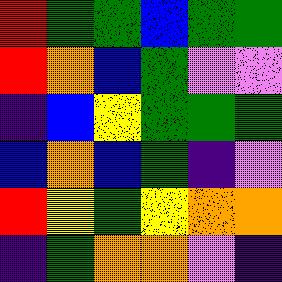[["red", "green", "green", "blue", "green", "green"], ["red", "orange", "blue", "green", "violet", "violet"], ["indigo", "blue", "yellow", "green", "green", "green"], ["blue", "orange", "blue", "green", "indigo", "violet"], ["red", "yellow", "green", "yellow", "orange", "orange"], ["indigo", "green", "orange", "orange", "violet", "indigo"]]